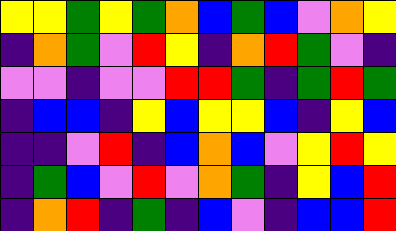[["yellow", "yellow", "green", "yellow", "green", "orange", "blue", "green", "blue", "violet", "orange", "yellow"], ["indigo", "orange", "green", "violet", "red", "yellow", "indigo", "orange", "red", "green", "violet", "indigo"], ["violet", "violet", "indigo", "violet", "violet", "red", "red", "green", "indigo", "green", "red", "green"], ["indigo", "blue", "blue", "indigo", "yellow", "blue", "yellow", "yellow", "blue", "indigo", "yellow", "blue"], ["indigo", "indigo", "violet", "red", "indigo", "blue", "orange", "blue", "violet", "yellow", "red", "yellow"], ["indigo", "green", "blue", "violet", "red", "violet", "orange", "green", "indigo", "yellow", "blue", "red"], ["indigo", "orange", "red", "indigo", "green", "indigo", "blue", "violet", "indigo", "blue", "blue", "red"]]